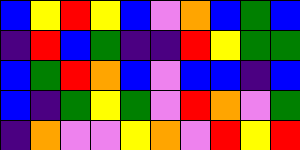[["blue", "yellow", "red", "yellow", "blue", "violet", "orange", "blue", "green", "blue"], ["indigo", "red", "blue", "green", "indigo", "indigo", "red", "yellow", "green", "green"], ["blue", "green", "red", "orange", "blue", "violet", "blue", "blue", "indigo", "blue"], ["blue", "indigo", "green", "yellow", "green", "violet", "red", "orange", "violet", "green"], ["indigo", "orange", "violet", "violet", "yellow", "orange", "violet", "red", "yellow", "red"]]